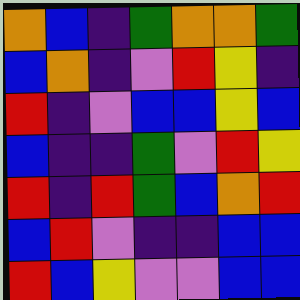[["orange", "blue", "indigo", "green", "orange", "orange", "green"], ["blue", "orange", "indigo", "violet", "red", "yellow", "indigo"], ["red", "indigo", "violet", "blue", "blue", "yellow", "blue"], ["blue", "indigo", "indigo", "green", "violet", "red", "yellow"], ["red", "indigo", "red", "green", "blue", "orange", "red"], ["blue", "red", "violet", "indigo", "indigo", "blue", "blue"], ["red", "blue", "yellow", "violet", "violet", "blue", "blue"]]